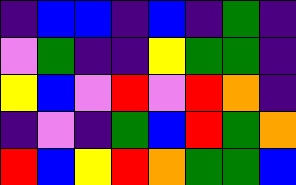[["indigo", "blue", "blue", "indigo", "blue", "indigo", "green", "indigo"], ["violet", "green", "indigo", "indigo", "yellow", "green", "green", "indigo"], ["yellow", "blue", "violet", "red", "violet", "red", "orange", "indigo"], ["indigo", "violet", "indigo", "green", "blue", "red", "green", "orange"], ["red", "blue", "yellow", "red", "orange", "green", "green", "blue"]]